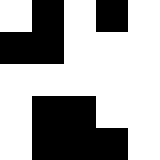[["white", "black", "white", "black", "white"], ["black", "black", "white", "white", "white"], ["white", "white", "white", "white", "white"], ["white", "black", "black", "white", "white"], ["white", "black", "black", "black", "white"]]